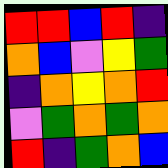[["red", "red", "blue", "red", "indigo"], ["orange", "blue", "violet", "yellow", "green"], ["indigo", "orange", "yellow", "orange", "red"], ["violet", "green", "orange", "green", "orange"], ["red", "indigo", "green", "orange", "blue"]]